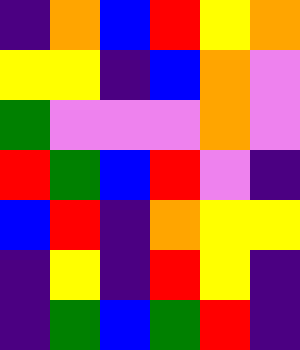[["indigo", "orange", "blue", "red", "yellow", "orange"], ["yellow", "yellow", "indigo", "blue", "orange", "violet"], ["green", "violet", "violet", "violet", "orange", "violet"], ["red", "green", "blue", "red", "violet", "indigo"], ["blue", "red", "indigo", "orange", "yellow", "yellow"], ["indigo", "yellow", "indigo", "red", "yellow", "indigo"], ["indigo", "green", "blue", "green", "red", "indigo"]]